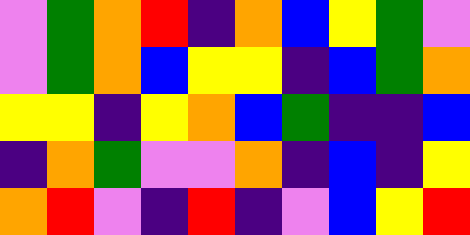[["violet", "green", "orange", "red", "indigo", "orange", "blue", "yellow", "green", "violet"], ["violet", "green", "orange", "blue", "yellow", "yellow", "indigo", "blue", "green", "orange"], ["yellow", "yellow", "indigo", "yellow", "orange", "blue", "green", "indigo", "indigo", "blue"], ["indigo", "orange", "green", "violet", "violet", "orange", "indigo", "blue", "indigo", "yellow"], ["orange", "red", "violet", "indigo", "red", "indigo", "violet", "blue", "yellow", "red"]]